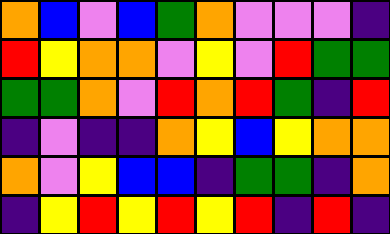[["orange", "blue", "violet", "blue", "green", "orange", "violet", "violet", "violet", "indigo"], ["red", "yellow", "orange", "orange", "violet", "yellow", "violet", "red", "green", "green"], ["green", "green", "orange", "violet", "red", "orange", "red", "green", "indigo", "red"], ["indigo", "violet", "indigo", "indigo", "orange", "yellow", "blue", "yellow", "orange", "orange"], ["orange", "violet", "yellow", "blue", "blue", "indigo", "green", "green", "indigo", "orange"], ["indigo", "yellow", "red", "yellow", "red", "yellow", "red", "indigo", "red", "indigo"]]